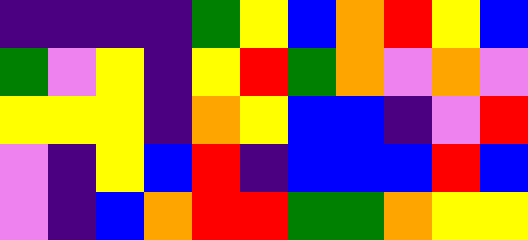[["indigo", "indigo", "indigo", "indigo", "green", "yellow", "blue", "orange", "red", "yellow", "blue"], ["green", "violet", "yellow", "indigo", "yellow", "red", "green", "orange", "violet", "orange", "violet"], ["yellow", "yellow", "yellow", "indigo", "orange", "yellow", "blue", "blue", "indigo", "violet", "red"], ["violet", "indigo", "yellow", "blue", "red", "indigo", "blue", "blue", "blue", "red", "blue"], ["violet", "indigo", "blue", "orange", "red", "red", "green", "green", "orange", "yellow", "yellow"]]